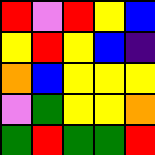[["red", "violet", "red", "yellow", "blue"], ["yellow", "red", "yellow", "blue", "indigo"], ["orange", "blue", "yellow", "yellow", "yellow"], ["violet", "green", "yellow", "yellow", "orange"], ["green", "red", "green", "green", "red"]]